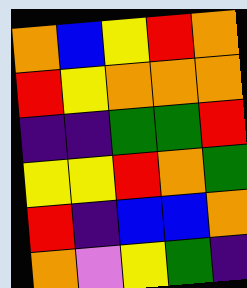[["orange", "blue", "yellow", "red", "orange"], ["red", "yellow", "orange", "orange", "orange"], ["indigo", "indigo", "green", "green", "red"], ["yellow", "yellow", "red", "orange", "green"], ["red", "indigo", "blue", "blue", "orange"], ["orange", "violet", "yellow", "green", "indigo"]]